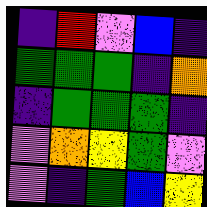[["indigo", "red", "violet", "blue", "indigo"], ["green", "green", "green", "indigo", "orange"], ["indigo", "green", "green", "green", "indigo"], ["violet", "orange", "yellow", "green", "violet"], ["violet", "indigo", "green", "blue", "yellow"]]